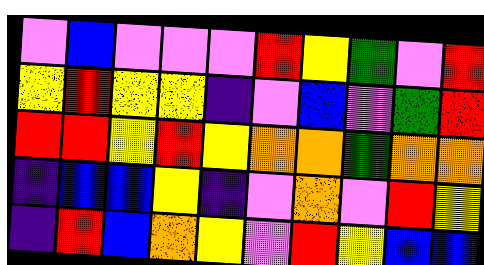[["violet", "blue", "violet", "violet", "violet", "red", "yellow", "green", "violet", "red"], ["yellow", "red", "yellow", "yellow", "indigo", "violet", "blue", "violet", "green", "red"], ["red", "red", "yellow", "red", "yellow", "orange", "orange", "green", "orange", "orange"], ["indigo", "blue", "blue", "yellow", "indigo", "violet", "orange", "violet", "red", "yellow"], ["indigo", "red", "blue", "orange", "yellow", "violet", "red", "yellow", "blue", "blue"]]